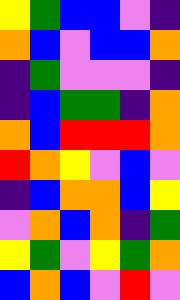[["yellow", "green", "blue", "blue", "violet", "indigo"], ["orange", "blue", "violet", "blue", "blue", "orange"], ["indigo", "green", "violet", "violet", "violet", "indigo"], ["indigo", "blue", "green", "green", "indigo", "orange"], ["orange", "blue", "red", "red", "red", "orange"], ["red", "orange", "yellow", "violet", "blue", "violet"], ["indigo", "blue", "orange", "orange", "blue", "yellow"], ["violet", "orange", "blue", "orange", "indigo", "green"], ["yellow", "green", "violet", "yellow", "green", "orange"], ["blue", "orange", "blue", "violet", "red", "violet"]]